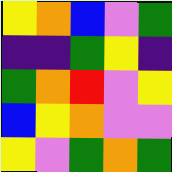[["yellow", "orange", "blue", "violet", "green"], ["indigo", "indigo", "green", "yellow", "indigo"], ["green", "orange", "red", "violet", "yellow"], ["blue", "yellow", "orange", "violet", "violet"], ["yellow", "violet", "green", "orange", "green"]]